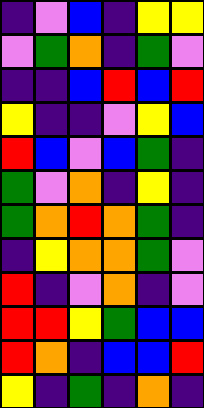[["indigo", "violet", "blue", "indigo", "yellow", "yellow"], ["violet", "green", "orange", "indigo", "green", "violet"], ["indigo", "indigo", "blue", "red", "blue", "red"], ["yellow", "indigo", "indigo", "violet", "yellow", "blue"], ["red", "blue", "violet", "blue", "green", "indigo"], ["green", "violet", "orange", "indigo", "yellow", "indigo"], ["green", "orange", "red", "orange", "green", "indigo"], ["indigo", "yellow", "orange", "orange", "green", "violet"], ["red", "indigo", "violet", "orange", "indigo", "violet"], ["red", "red", "yellow", "green", "blue", "blue"], ["red", "orange", "indigo", "blue", "blue", "red"], ["yellow", "indigo", "green", "indigo", "orange", "indigo"]]